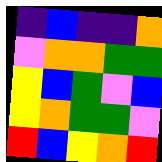[["indigo", "blue", "indigo", "indigo", "orange"], ["violet", "orange", "orange", "green", "green"], ["yellow", "blue", "green", "violet", "blue"], ["yellow", "orange", "green", "green", "violet"], ["red", "blue", "yellow", "orange", "red"]]